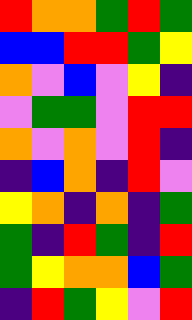[["red", "orange", "orange", "green", "red", "green"], ["blue", "blue", "red", "red", "green", "yellow"], ["orange", "violet", "blue", "violet", "yellow", "indigo"], ["violet", "green", "green", "violet", "red", "red"], ["orange", "violet", "orange", "violet", "red", "indigo"], ["indigo", "blue", "orange", "indigo", "red", "violet"], ["yellow", "orange", "indigo", "orange", "indigo", "green"], ["green", "indigo", "red", "green", "indigo", "red"], ["green", "yellow", "orange", "orange", "blue", "green"], ["indigo", "red", "green", "yellow", "violet", "red"]]